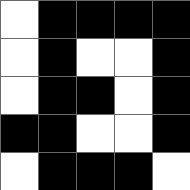[["white", "black", "black", "black", "black"], ["white", "black", "white", "white", "black"], ["white", "black", "black", "white", "black"], ["black", "black", "white", "white", "black"], ["white", "black", "black", "black", "white"]]